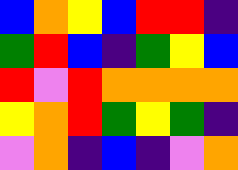[["blue", "orange", "yellow", "blue", "red", "red", "indigo"], ["green", "red", "blue", "indigo", "green", "yellow", "blue"], ["red", "violet", "red", "orange", "orange", "orange", "orange"], ["yellow", "orange", "red", "green", "yellow", "green", "indigo"], ["violet", "orange", "indigo", "blue", "indigo", "violet", "orange"]]